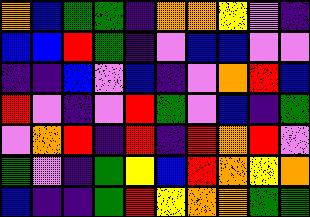[["orange", "blue", "green", "green", "indigo", "orange", "orange", "yellow", "violet", "indigo"], ["blue", "blue", "red", "green", "indigo", "violet", "blue", "blue", "violet", "violet"], ["indigo", "indigo", "blue", "violet", "blue", "indigo", "violet", "orange", "red", "blue"], ["red", "violet", "indigo", "violet", "red", "green", "violet", "blue", "indigo", "green"], ["violet", "orange", "red", "indigo", "red", "indigo", "red", "orange", "red", "violet"], ["green", "violet", "indigo", "green", "yellow", "blue", "red", "orange", "yellow", "orange"], ["blue", "indigo", "indigo", "green", "red", "yellow", "orange", "orange", "green", "green"]]